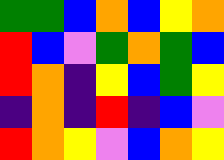[["green", "green", "blue", "orange", "blue", "yellow", "orange"], ["red", "blue", "violet", "green", "orange", "green", "blue"], ["red", "orange", "indigo", "yellow", "blue", "green", "yellow"], ["indigo", "orange", "indigo", "red", "indigo", "blue", "violet"], ["red", "orange", "yellow", "violet", "blue", "orange", "yellow"]]